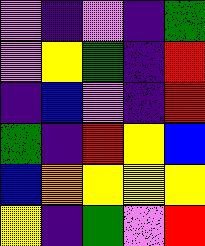[["violet", "indigo", "violet", "indigo", "green"], ["violet", "yellow", "green", "indigo", "red"], ["indigo", "blue", "violet", "indigo", "red"], ["green", "indigo", "red", "yellow", "blue"], ["blue", "orange", "yellow", "yellow", "yellow"], ["yellow", "indigo", "green", "violet", "red"]]